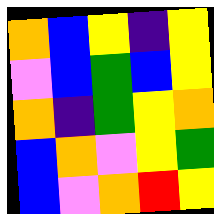[["orange", "blue", "yellow", "indigo", "yellow"], ["violet", "blue", "green", "blue", "yellow"], ["orange", "indigo", "green", "yellow", "orange"], ["blue", "orange", "violet", "yellow", "green"], ["blue", "violet", "orange", "red", "yellow"]]